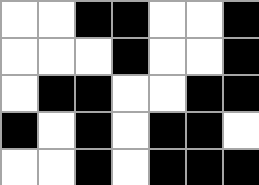[["white", "white", "black", "black", "white", "white", "black"], ["white", "white", "white", "black", "white", "white", "black"], ["white", "black", "black", "white", "white", "black", "black"], ["black", "white", "black", "white", "black", "black", "white"], ["white", "white", "black", "white", "black", "black", "black"]]